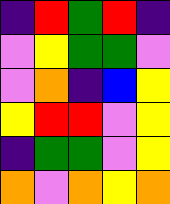[["indigo", "red", "green", "red", "indigo"], ["violet", "yellow", "green", "green", "violet"], ["violet", "orange", "indigo", "blue", "yellow"], ["yellow", "red", "red", "violet", "yellow"], ["indigo", "green", "green", "violet", "yellow"], ["orange", "violet", "orange", "yellow", "orange"]]